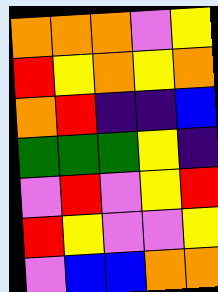[["orange", "orange", "orange", "violet", "yellow"], ["red", "yellow", "orange", "yellow", "orange"], ["orange", "red", "indigo", "indigo", "blue"], ["green", "green", "green", "yellow", "indigo"], ["violet", "red", "violet", "yellow", "red"], ["red", "yellow", "violet", "violet", "yellow"], ["violet", "blue", "blue", "orange", "orange"]]